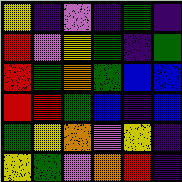[["yellow", "indigo", "violet", "indigo", "green", "indigo"], ["red", "violet", "yellow", "green", "indigo", "green"], ["red", "green", "orange", "green", "blue", "blue"], ["red", "red", "green", "blue", "indigo", "blue"], ["green", "yellow", "orange", "violet", "yellow", "indigo"], ["yellow", "green", "violet", "orange", "red", "indigo"]]